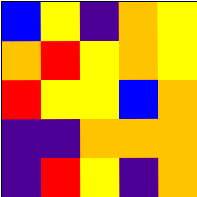[["blue", "yellow", "indigo", "orange", "yellow"], ["orange", "red", "yellow", "orange", "yellow"], ["red", "yellow", "yellow", "blue", "orange"], ["indigo", "indigo", "orange", "orange", "orange"], ["indigo", "red", "yellow", "indigo", "orange"]]